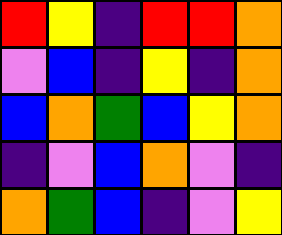[["red", "yellow", "indigo", "red", "red", "orange"], ["violet", "blue", "indigo", "yellow", "indigo", "orange"], ["blue", "orange", "green", "blue", "yellow", "orange"], ["indigo", "violet", "blue", "orange", "violet", "indigo"], ["orange", "green", "blue", "indigo", "violet", "yellow"]]